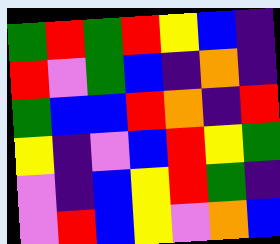[["green", "red", "green", "red", "yellow", "blue", "indigo"], ["red", "violet", "green", "blue", "indigo", "orange", "indigo"], ["green", "blue", "blue", "red", "orange", "indigo", "red"], ["yellow", "indigo", "violet", "blue", "red", "yellow", "green"], ["violet", "indigo", "blue", "yellow", "red", "green", "indigo"], ["violet", "red", "blue", "yellow", "violet", "orange", "blue"]]